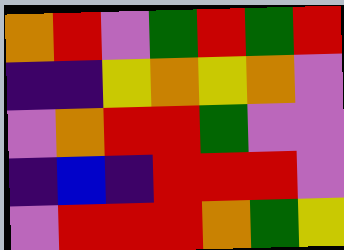[["orange", "red", "violet", "green", "red", "green", "red"], ["indigo", "indigo", "yellow", "orange", "yellow", "orange", "violet"], ["violet", "orange", "red", "red", "green", "violet", "violet"], ["indigo", "blue", "indigo", "red", "red", "red", "violet"], ["violet", "red", "red", "red", "orange", "green", "yellow"]]